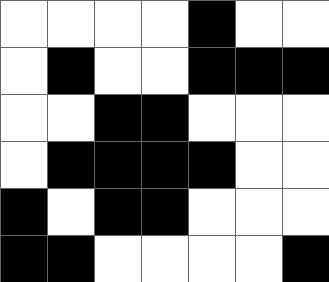[["white", "white", "white", "white", "black", "white", "white"], ["white", "black", "white", "white", "black", "black", "black"], ["white", "white", "black", "black", "white", "white", "white"], ["white", "black", "black", "black", "black", "white", "white"], ["black", "white", "black", "black", "white", "white", "white"], ["black", "black", "white", "white", "white", "white", "black"]]